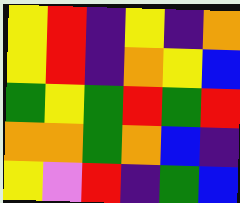[["yellow", "red", "indigo", "yellow", "indigo", "orange"], ["yellow", "red", "indigo", "orange", "yellow", "blue"], ["green", "yellow", "green", "red", "green", "red"], ["orange", "orange", "green", "orange", "blue", "indigo"], ["yellow", "violet", "red", "indigo", "green", "blue"]]